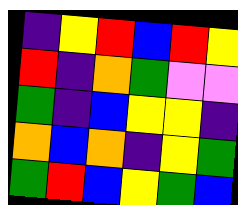[["indigo", "yellow", "red", "blue", "red", "yellow"], ["red", "indigo", "orange", "green", "violet", "violet"], ["green", "indigo", "blue", "yellow", "yellow", "indigo"], ["orange", "blue", "orange", "indigo", "yellow", "green"], ["green", "red", "blue", "yellow", "green", "blue"]]